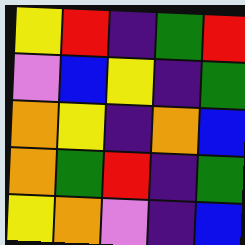[["yellow", "red", "indigo", "green", "red"], ["violet", "blue", "yellow", "indigo", "green"], ["orange", "yellow", "indigo", "orange", "blue"], ["orange", "green", "red", "indigo", "green"], ["yellow", "orange", "violet", "indigo", "blue"]]